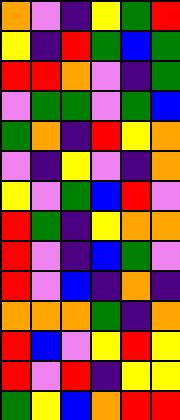[["orange", "violet", "indigo", "yellow", "green", "red"], ["yellow", "indigo", "red", "green", "blue", "green"], ["red", "red", "orange", "violet", "indigo", "green"], ["violet", "green", "green", "violet", "green", "blue"], ["green", "orange", "indigo", "red", "yellow", "orange"], ["violet", "indigo", "yellow", "violet", "indigo", "orange"], ["yellow", "violet", "green", "blue", "red", "violet"], ["red", "green", "indigo", "yellow", "orange", "orange"], ["red", "violet", "indigo", "blue", "green", "violet"], ["red", "violet", "blue", "indigo", "orange", "indigo"], ["orange", "orange", "orange", "green", "indigo", "orange"], ["red", "blue", "violet", "yellow", "red", "yellow"], ["red", "violet", "red", "indigo", "yellow", "yellow"], ["green", "yellow", "blue", "orange", "red", "red"]]